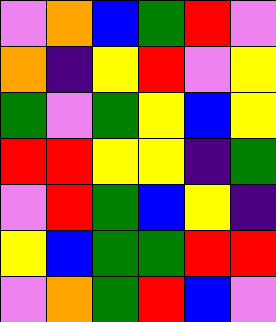[["violet", "orange", "blue", "green", "red", "violet"], ["orange", "indigo", "yellow", "red", "violet", "yellow"], ["green", "violet", "green", "yellow", "blue", "yellow"], ["red", "red", "yellow", "yellow", "indigo", "green"], ["violet", "red", "green", "blue", "yellow", "indigo"], ["yellow", "blue", "green", "green", "red", "red"], ["violet", "orange", "green", "red", "blue", "violet"]]